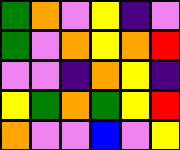[["green", "orange", "violet", "yellow", "indigo", "violet"], ["green", "violet", "orange", "yellow", "orange", "red"], ["violet", "violet", "indigo", "orange", "yellow", "indigo"], ["yellow", "green", "orange", "green", "yellow", "red"], ["orange", "violet", "violet", "blue", "violet", "yellow"]]